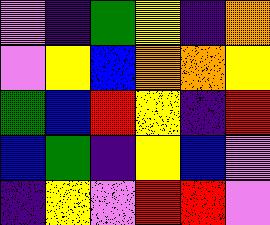[["violet", "indigo", "green", "yellow", "indigo", "orange"], ["violet", "yellow", "blue", "orange", "orange", "yellow"], ["green", "blue", "red", "yellow", "indigo", "red"], ["blue", "green", "indigo", "yellow", "blue", "violet"], ["indigo", "yellow", "violet", "red", "red", "violet"]]